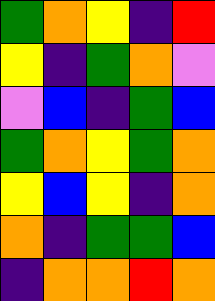[["green", "orange", "yellow", "indigo", "red"], ["yellow", "indigo", "green", "orange", "violet"], ["violet", "blue", "indigo", "green", "blue"], ["green", "orange", "yellow", "green", "orange"], ["yellow", "blue", "yellow", "indigo", "orange"], ["orange", "indigo", "green", "green", "blue"], ["indigo", "orange", "orange", "red", "orange"]]